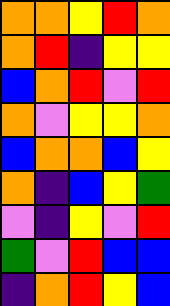[["orange", "orange", "yellow", "red", "orange"], ["orange", "red", "indigo", "yellow", "yellow"], ["blue", "orange", "red", "violet", "red"], ["orange", "violet", "yellow", "yellow", "orange"], ["blue", "orange", "orange", "blue", "yellow"], ["orange", "indigo", "blue", "yellow", "green"], ["violet", "indigo", "yellow", "violet", "red"], ["green", "violet", "red", "blue", "blue"], ["indigo", "orange", "red", "yellow", "blue"]]